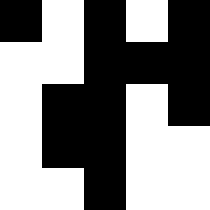[["black", "white", "black", "white", "black"], ["white", "white", "black", "black", "black"], ["white", "black", "black", "white", "black"], ["white", "black", "black", "white", "white"], ["white", "white", "black", "white", "white"]]